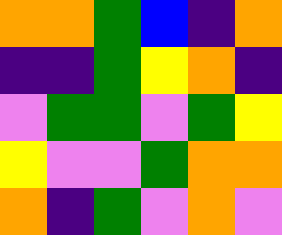[["orange", "orange", "green", "blue", "indigo", "orange"], ["indigo", "indigo", "green", "yellow", "orange", "indigo"], ["violet", "green", "green", "violet", "green", "yellow"], ["yellow", "violet", "violet", "green", "orange", "orange"], ["orange", "indigo", "green", "violet", "orange", "violet"]]